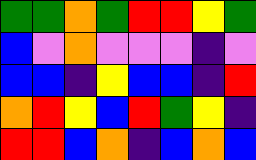[["green", "green", "orange", "green", "red", "red", "yellow", "green"], ["blue", "violet", "orange", "violet", "violet", "violet", "indigo", "violet"], ["blue", "blue", "indigo", "yellow", "blue", "blue", "indigo", "red"], ["orange", "red", "yellow", "blue", "red", "green", "yellow", "indigo"], ["red", "red", "blue", "orange", "indigo", "blue", "orange", "blue"]]